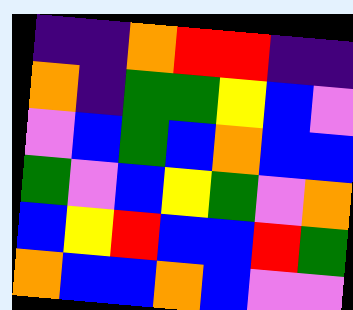[["indigo", "indigo", "orange", "red", "red", "indigo", "indigo"], ["orange", "indigo", "green", "green", "yellow", "blue", "violet"], ["violet", "blue", "green", "blue", "orange", "blue", "blue"], ["green", "violet", "blue", "yellow", "green", "violet", "orange"], ["blue", "yellow", "red", "blue", "blue", "red", "green"], ["orange", "blue", "blue", "orange", "blue", "violet", "violet"]]